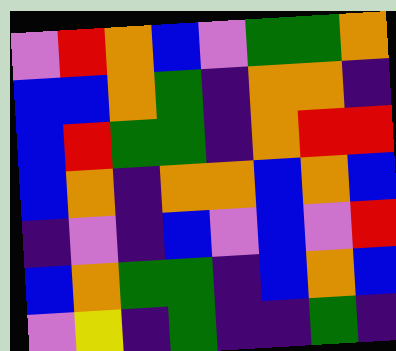[["violet", "red", "orange", "blue", "violet", "green", "green", "orange"], ["blue", "blue", "orange", "green", "indigo", "orange", "orange", "indigo"], ["blue", "red", "green", "green", "indigo", "orange", "red", "red"], ["blue", "orange", "indigo", "orange", "orange", "blue", "orange", "blue"], ["indigo", "violet", "indigo", "blue", "violet", "blue", "violet", "red"], ["blue", "orange", "green", "green", "indigo", "blue", "orange", "blue"], ["violet", "yellow", "indigo", "green", "indigo", "indigo", "green", "indigo"]]